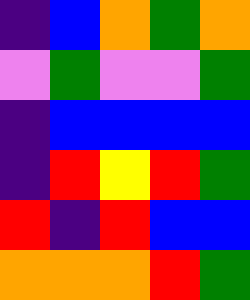[["indigo", "blue", "orange", "green", "orange"], ["violet", "green", "violet", "violet", "green"], ["indigo", "blue", "blue", "blue", "blue"], ["indigo", "red", "yellow", "red", "green"], ["red", "indigo", "red", "blue", "blue"], ["orange", "orange", "orange", "red", "green"]]